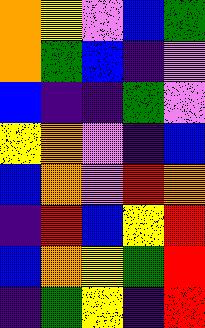[["orange", "yellow", "violet", "blue", "green"], ["orange", "green", "blue", "indigo", "violet"], ["blue", "indigo", "indigo", "green", "violet"], ["yellow", "orange", "violet", "indigo", "blue"], ["blue", "orange", "violet", "red", "orange"], ["indigo", "red", "blue", "yellow", "red"], ["blue", "orange", "yellow", "green", "red"], ["indigo", "green", "yellow", "indigo", "red"]]